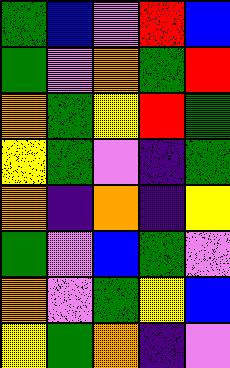[["green", "blue", "violet", "red", "blue"], ["green", "violet", "orange", "green", "red"], ["orange", "green", "yellow", "red", "green"], ["yellow", "green", "violet", "indigo", "green"], ["orange", "indigo", "orange", "indigo", "yellow"], ["green", "violet", "blue", "green", "violet"], ["orange", "violet", "green", "yellow", "blue"], ["yellow", "green", "orange", "indigo", "violet"]]